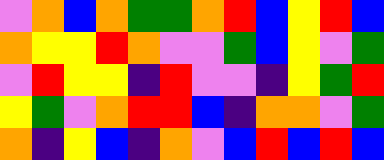[["violet", "orange", "blue", "orange", "green", "green", "orange", "red", "blue", "yellow", "red", "blue"], ["orange", "yellow", "yellow", "red", "orange", "violet", "violet", "green", "blue", "yellow", "violet", "green"], ["violet", "red", "yellow", "yellow", "indigo", "red", "violet", "violet", "indigo", "yellow", "green", "red"], ["yellow", "green", "violet", "orange", "red", "red", "blue", "indigo", "orange", "orange", "violet", "green"], ["orange", "indigo", "yellow", "blue", "indigo", "orange", "violet", "blue", "red", "blue", "red", "blue"]]